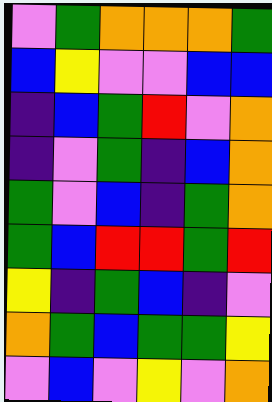[["violet", "green", "orange", "orange", "orange", "green"], ["blue", "yellow", "violet", "violet", "blue", "blue"], ["indigo", "blue", "green", "red", "violet", "orange"], ["indigo", "violet", "green", "indigo", "blue", "orange"], ["green", "violet", "blue", "indigo", "green", "orange"], ["green", "blue", "red", "red", "green", "red"], ["yellow", "indigo", "green", "blue", "indigo", "violet"], ["orange", "green", "blue", "green", "green", "yellow"], ["violet", "blue", "violet", "yellow", "violet", "orange"]]